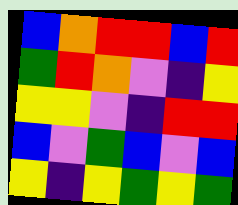[["blue", "orange", "red", "red", "blue", "red"], ["green", "red", "orange", "violet", "indigo", "yellow"], ["yellow", "yellow", "violet", "indigo", "red", "red"], ["blue", "violet", "green", "blue", "violet", "blue"], ["yellow", "indigo", "yellow", "green", "yellow", "green"]]